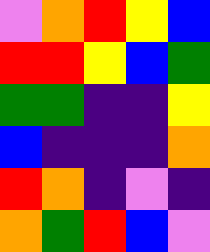[["violet", "orange", "red", "yellow", "blue"], ["red", "red", "yellow", "blue", "green"], ["green", "green", "indigo", "indigo", "yellow"], ["blue", "indigo", "indigo", "indigo", "orange"], ["red", "orange", "indigo", "violet", "indigo"], ["orange", "green", "red", "blue", "violet"]]